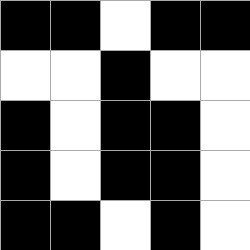[["black", "black", "white", "black", "black"], ["white", "white", "black", "white", "white"], ["black", "white", "black", "black", "white"], ["black", "white", "black", "black", "white"], ["black", "black", "white", "black", "white"]]